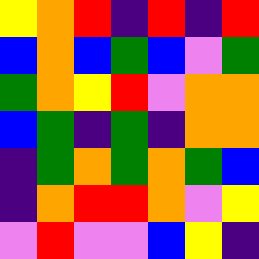[["yellow", "orange", "red", "indigo", "red", "indigo", "red"], ["blue", "orange", "blue", "green", "blue", "violet", "green"], ["green", "orange", "yellow", "red", "violet", "orange", "orange"], ["blue", "green", "indigo", "green", "indigo", "orange", "orange"], ["indigo", "green", "orange", "green", "orange", "green", "blue"], ["indigo", "orange", "red", "red", "orange", "violet", "yellow"], ["violet", "red", "violet", "violet", "blue", "yellow", "indigo"]]